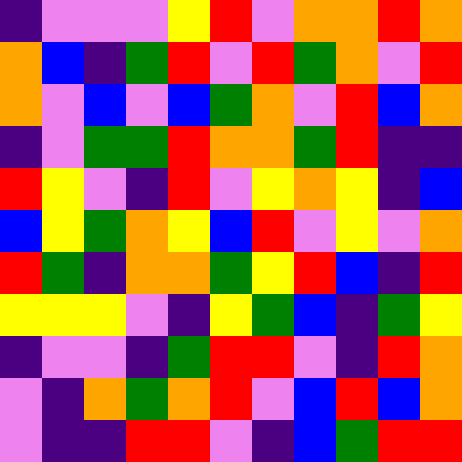[["indigo", "violet", "violet", "violet", "yellow", "red", "violet", "orange", "orange", "red", "orange"], ["orange", "blue", "indigo", "green", "red", "violet", "red", "green", "orange", "violet", "red"], ["orange", "violet", "blue", "violet", "blue", "green", "orange", "violet", "red", "blue", "orange"], ["indigo", "violet", "green", "green", "red", "orange", "orange", "green", "red", "indigo", "indigo"], ["red", "yellow", "violet", "indigo", "red", "violet", "yellow", "orange", "yellow", "indigo", "blue"], ["blue", "yellow", "green", "orange", "yellow", "blue", "red", "violet", "yellow", "violet", "orange"], ["red", "green", "indigo", "orange", "orange", "green", "yellow", "red", "blue", "indigo", "red"], ["yellow", "yellow", "yellow", "violet", "indigo", "yellow", "green", "blue", "indigo", "green", "yellow"], ["indigo", "violet", "violet", "indigo", "green", "red", "red", "violet", "indigo", "red", "orange"], ["violet", "indigo", "orange", "green", "orange", "red", "violet", "blue", "red", "blue", "orange"], ["violet", "indigo", "indigo", "red", "red", "violet", "indigo", "blue", "green", "red", "red"]]